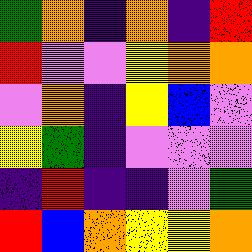[["green", "orange", "indigo", "orange", "indigo", "red"], ["red", "violet", "violet", "yellow", "orange", "orange"], ["violet", "orange", "indigo", "yellow", "blue", "violet"], ["yellow", "green", "indigo", "violet", "violet", "violet"], ["indigo", "red", "indigo", "indigo", "violet", "green"], ["red", "blue", "orange", "yellow", "yellow", "orange"]]